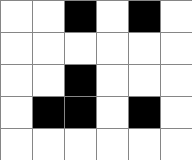[["white", "white", "black", "white", "black", "white"], ["white", "white", "white", "white", "white", "white"], ["white", "white", "black", "white", "white", "white"], ["white", "black", "black", "white", "black", "white"], ["white", "white", "white", "white", "white", "white"]]